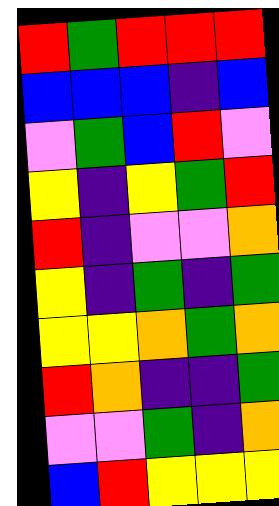[["red", "green", "red", "red", "red"], ["blue", "blue", "blue", "indigo", "blue"], ["violet", "green", "blue", "red", "violet"], ["yellow", "indigo", "yellow", "green", "red"], ["red", "indigo", "violet", "violet", "orange"], ["yellow", "indigo", "green", "indigo", "green"], ["yellow", "yellow", "orange", "green", "orange"], ["red", "orange", "indigo", "indigo", "green"], ["violet", "violet", "green", "indigo", "orange"], ["blue", "red", "yellow", "yellow", "yellow"]]